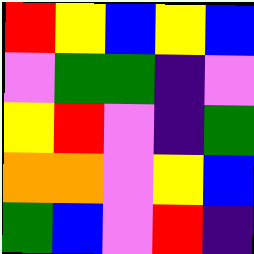[["red", "yellow", "blue", "yellow", "blue"], ["violet", "green", "green", "indigo", "violet"], ["yellow", "red", "violet", "indigo", "green"], ["orange", "orange", "violet", "yellow", "blue"], ["green", "blue", "violet", "red", "indigo"]]